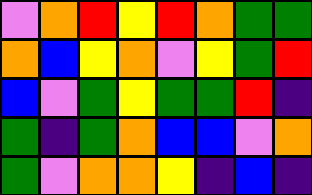[["violet", "orange", "red", "yellow", "red", "orange", "green", "green"], ["orange", "blue", "yellow", "orange", "violet", "yellow", "green", "red"], ["blue", "violet", "green", "yellow", "green", "green", "red", "indigo"], ["green", "indigo", "green", "orange", "blue", "blue", "violet", "orange"], ["green", "violet", "orange", "orange", "yellow", "indigo", "blue", "indigo"]]